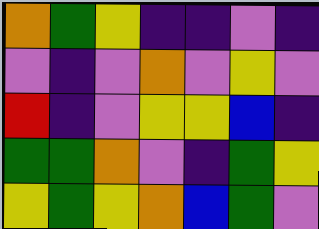[["orange", "green", "yellow", "indigo", "indigo", "violet", "indigo"], ["violet", "indigo", "violet", "orange", "violet", "yellow", "violet"], ["red", "indigo", "violet", "yellow", "yellow", "blue", "indigo"], ["green", "green", "orange", "violet", "indigo", "green", "yellow"], ["yellow", "green", "yellow", "orange", "blue", "green", "violet"]]